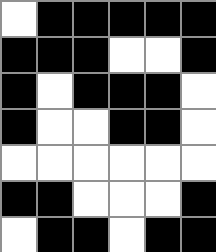[["white", "black", "black", "black", "black", "black"], ["black", "black", "black", "white", "white", "black"], ["black", "white", "black", "black", "black", "white"], ["black", "white", "white", "black", "black", "white"], ["white", "white", "white", "white", "white", "white"], ["black", "black", "white", "white", "white", "black"], ["white", "black", "black", "white", "black", "black"]]